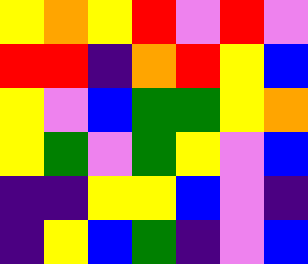[["yellow", "orange", "yellow", "red", "violet", "red", "violet"], ["red", "red", "indigo", "orange", "red", "yellow", "blue"], ["yellow", "violet", "blue", "green", "green", "yellow", "orange"], ["yellow", "green", "violet", "green", "yellow", "violet", "blue"], ["indigo", "indigo", "yellow", "yellow", "blue", "violet", "indigo"], ["indigo", "yellow", "blue", "green", "indigo", "violet", "blue"]]